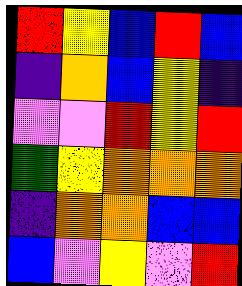[["red", "yellow", "blue", "red", "blue"], ["indigo", "orange", "blue", "yellow", "indigo"], ["violet", "violet", "red", "yellow", "red"], ["green", "yellow", "orange", "orange", "orange"], ["indigo", "orange", "orange", "blue", "blue"], ["blue", "violet", "yellow", "violet", "red"]]